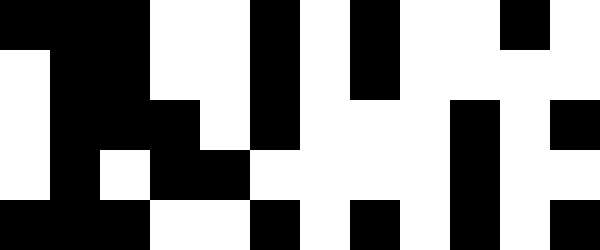[["black", "black", "black", "white", "white", "black", "white", "black", "white", "white", "black", "white"], ["white", "black", "black", "white", "white", "black", "white", "black", "white", "white", "white", "white"], ["white", "black", "black", "black", "white", "black", "white", "white", "white", "black", "white", "black"], ["white", "black", "white", "black", "black", "white", "white", "white", "white", "black", "white", "white"], ["black", "black", "black", "white", "white", "black", "white", "black", "white", "black", "white", "black"]]